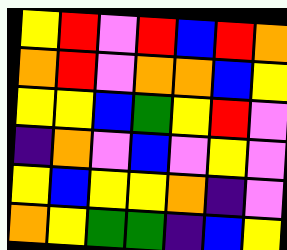[["yellow", "red", "violet", "red", "blue", "red", "orange"], ["orange", "red", "violet", "orange", "orange", "blue", "yellow"], ["yellow", "yellow", "blue", "green", "yellow", "red", "violet"], ["indigo", "orange", "violet", "blue", "violet", "yellow", "violet"], ["yellow", "blue", "yellow", "yellow", "orange", "indigo", "violet"], ["orange", "yellow", "green", "green", "indigo", "blue", "yellow"]]